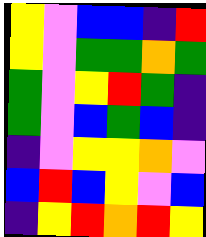[["yellow", "violet", "blue", "blue", "indigo", "red"], ["yellow", "violet", "green", "green", "orange", "green"], ["green", "violet", "yellow", "red", "green", "indigo"], ["green", "violet", "blue", "green", "blue", "indigo"], ["indigo", "violet", "yellow", "yellow", "orange", "violet"], ["blue", "red", "blue", "yellow", "violet", "blue"], ["indigo", "yellow", "red", "orange", "red", "yellow"]]